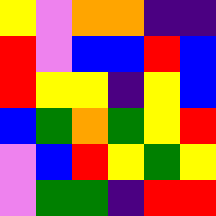[["yellow", "violet", "orange", "orange", "indigo", "indigo"], ["red", "violet", "blue", "blue", "red", "blue"], ["red", "yellow", "yellow", "indigo", "yellow", "blue"], ["blue", "green", "orange", "green", "yellow", "red"], ["violet", "blue", "red", "yellow", "green", "yellow"], ["violet", "green", "green", "indigo", "red", "red"]]